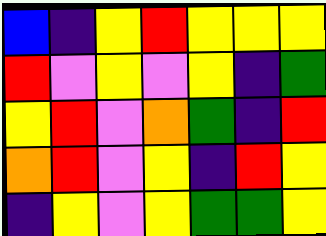[["blue", "indigo", "yellow", "red", "yellow", "yellow", "yellow"], ["red", "violet", "yellow", "violet", "yellow", "indigo", "green"], ["yellow", "red", "violet", "orange", "green", "indigo", "red"], ["orange", "red", "violet", "yellow", "indigo", "red", "yellow"], ["indigo", "yellow", "violet", "yellow", "green", "green", "yellow"]]